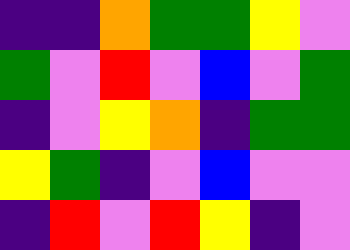[["indigo", "indigo", "orange", "green", "green", "yellow", "violet"], ["green", "violet", "red", "violet", "blue", "violet", "green"], ["indigo", "violet", "yellow", "orange", "indigo", "green", "green"], ["yellow", "green", "indigo", "violet", "blue", "violet", "violet"], ["indigo", "red", "violet", "red", "yellow", "indigo", "violet"]]